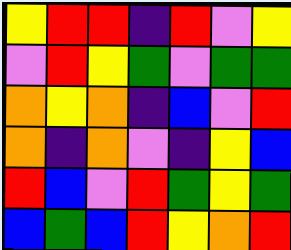[["yellow", "red", "red", "indigo", "red", "violet", "yellow"], ["violet", "red", "yellow", "green", "violet", "green", "green"], ["orange", "yellow", "orange", "indigo", "blue", "violet", "red"], ["orange", "indigo", "orange", "violet", "indigo", "yellow", "blue"], ["red", "blue", "violet", "red", "green", "yellow", "green"], ["blue", "green", "blue", "red", "yellow", "orange", "red"]]